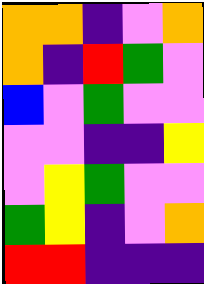[["orange", "orange", "indigo", "violet", "orange"], ["orange", "indigo", "red", "green", "violet"], ["blue", "violet", "green", "violet", "violet"], ["violet", "violet", "indigo", "indigo", "yellow"], ["violet", "yellow", "green", "violet", "violet"], ["green", "yellow", "indigo", "violet", "orange"], ["red", "red", "indigo", "indigo", "indigo"]]